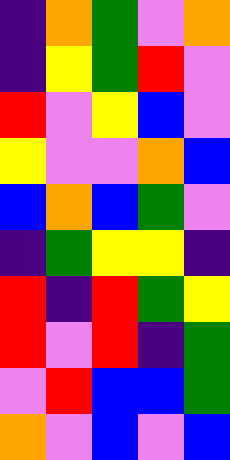[["indigo", "orange", "green", "violet", "orange"], ["indigo", "yellow", "green", "red", "violet"], ["red", "violet", "yellow", "blue", "violet"], ["yellow", "violet", "violet", "orange", "blue"], ["blue", "orange", "blue", "green", "violet"], ["indigo", "green", "yellow", "yellow", "indigo"], ["red", "indigo", "red", "green", "yellow"], ["red", "violet", "red", "indigo", "green"], ["violet", "red", "blue", "blue", "green"], ["orange", "violet", "blue", "violet", "blue"]]